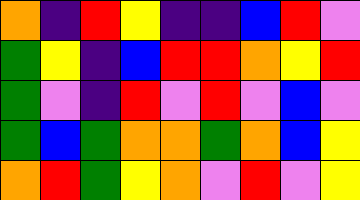[["orange", "indigo", "red", "yellow", "indigo", "indigo", "blue", "red", "violet"], ["green", "yellow", "indigo", "blue", "red", "red", "orange", "yellow", "red"], ["green", "violet", "indigo", "red", "violet", "red", "violet", "blue", "violet"], ["green", "blue", "green", "orange", "orange", "green", "orange", "blue", "yellow"], ["orange", "red", "green", "yellow", "orange", "violet", "red", "violet", "yellow"]]